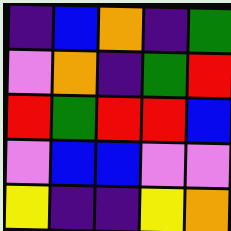[["indigo", "blue", "orange", "indigo", "green"], ["violet", "orange", "indigo", "green", "red"], ["red", "green", "red", "red", "blue"], ["violet", "blue", "blue", "violet", "violet"], ["yellow", "indigo", "indigo", "yellow", "orange"]]